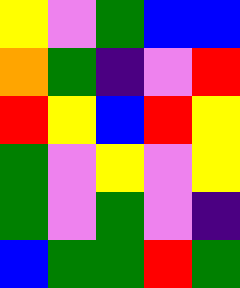[["yellow", "violet", "green", "blue", "blue"], ["orange", "green", "indigo", "violet", "red"], ["red", "yellow", "blue", "red", "yellow"], ["green", "violet", "yellow", "violet", "yellow"], ["green", "violet", "green", "violet", "indigo"], ["blue", "green", "green", "red", "green"]]